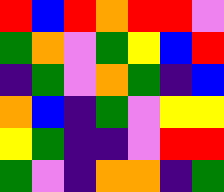[["red", "blue", "red", "orange", "red", "red", "violet"], ["green", "orange", "violet", "green", "yellow", "blue", "red"], ["indigo", "green", "violet", "orange", "green", "indigo", "blue"], ["orange", "blue", "indigo", "green", "violet", "yellow", "yellow"], ["yellow", "green", "indigo", "indigo", "violet", "red", "red"], ["green", "violet", "indigo", "orange", "orange", "indigo", "green"]]